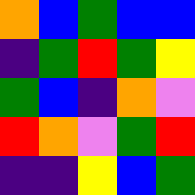[["orange", "blue", "green", "blue", "blue"], ["indigo", "green", "red", "green", "yellow"], ["green", "blue", "indigo", "orange", "violet"], ["red", "orange", "violet", "green", "red"], ["indigo", "indigo", "yellow", "blue", "green"]]